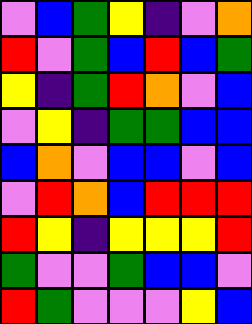[["violet", "blue", "green", "yellow", "indigo", "violet", "orange"], ["red", "violet", "green", "blue", "red", "blue", "green"], ["yellow", "indigo", "green", "red", "orange", "violet", "blue"], ["violet", "yellow", "indigo", "green", "green", "blue", "blue"], ["blue", "orange", "violet", "blue", "blue", "violet", "blue"], ["violet", "red", "orange", "blue", "red", "red", "red"], ["red", "yellow", "indigo", "yellow", "yellow", "yellow", "red"], ["green", "violet", "violet", "green", "blue", "blue", "violet"], ["red", "green", "violet", "violet", "violet", "yellow", "blue"]]